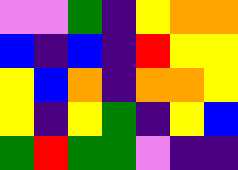[["violet", "violet", "green", "indigo", "yellow", "orange", "orange"], ["blue", "indigo", "blue", "indigo", "red", "yellow", "yellow"], ["yellow", "blue", "orange", "indigo", "orange", "orange", "yellow"], ["yellow", "indigo", "yellow", "green", "indigo", "yellow", "blue"], ["green", "red", "green", "green", "violet", "indigo", "indigo"]]